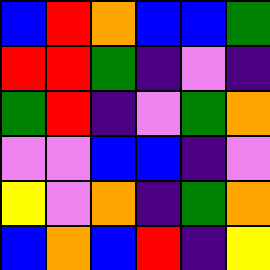[["blue", "red", "orange", "blue", "blue", "green"], ["red", "red", "green", "indigo", "violet", "indigo"], ["green", "red", "indigo", "violet", "green", "orange"], ["violet", "violet", "blue", "blue", "indigo", "violet"], ["yellow", "violet", "orange", "indigo", "green", "orange"], ["blue", "orange", "blue", "red", "indigo", "yellow"]]